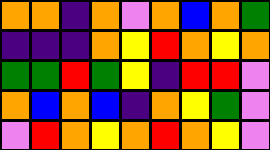[["orange", "orange", "indigo", "orange", "violet", "orange", "blue", "orange", "green"], ["indigo", "indigo", "indigo", "orange", "yellow", "red", "orange", "yellow", "orange"], ["green", "green", "red", "green", "yellow", "indigo", "red", "red", "violet"], ["orange", "blue", "orange", "blue", "indigo", "orange", "yellow", "green", "violet"], ["violet", "red", "orange", "yellow", "orange", "red", "orange", "yellow", "violet"]]